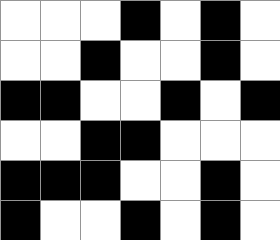[["white", "white", "white", "black", "white", "black", "white"], ["white", "white", "black", "white", "white", "black", "white"], ["black", "black", "white", "white", "black", "white", "black"], ["white", "white", "black", "black", "white", "white", "white"], ["black", "black", "black", "white", "white", "black", "white"], ["black", "white", "white", "black", "white", "black", "white"]]